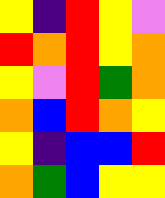[["yellow", "indigo", "red", "yellow", "violet"], ["red", "orange", "red", "yellow", "orange"], ["yellow", "violet", "red", "green", "orange"], ["orange", "blue", "red", "orange", "yellow"], ["yellow", "indigo", "blue", "blue", "red"], ["orange", "green", "blue", "yellow", "yellow"]]